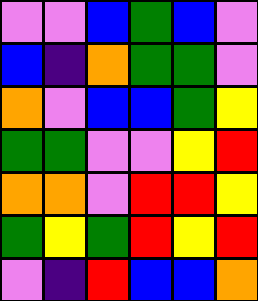[["violet", "violet", "blue", "green", "blue", "violet"], ["blue", "indigo", "orange", "green", "green", "violet"], ["orange", "violet", "blue", "blue", "green", "yellow"], ["green", "green", "violet", "violet", "yellow", "red"], ["orange", "orange", "violet", "red", "red", "yellow"], ["green", "yellow", "green", "red", "yellow", "red"], ["violet", "indigo", "red", "blue", "blue", "orange"]]